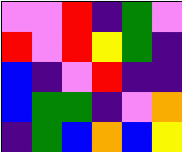[["violet", "violet", "red", "indigo", "green", "violet"], ["red", "violet", "red", "yellow", "green", "indigo"], ["blue", "indigo", "violet", "red", "indigo", "indigo"], ["blue", "green", "green", "indigo", "violet", "orange"], ["indigo", "green", "blue", "orange", "blue", "yellow"]]